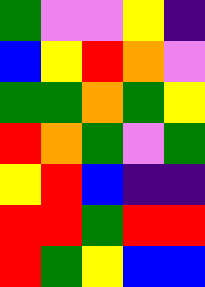[["green", "violet", "violet", "yellow", "indigo"], ["blue", "yellow", "red", "orange", "violet"], ["green", "green", "orange", "green", "yellow"], ["red", "orange", "green", "violet", "green"], ["yellow", "red", "blue", "indigo", "indigo"], ["red", "red", "green", "red", "red"], ["red", "green", "yellow", "blue", "blue"]]